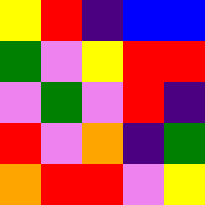[["yellow", "red", "indigo", "blue", "blue"], ["green", "violet", "yellow", "red", "red"], ["violet", "green", "violet", "red", "indigo"], ["red", "violet", "orange", "indigo", "green"], ["orange", "red", "red", "violet", "yellow"]]